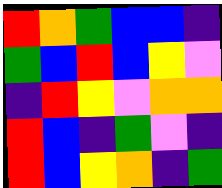[["red", "orange", "green", "blue", "blue", "indigo"], ["green", "blue", "red", "blue", "yellow", "violet"], ["indigo", "red", "yellow", "violet", "orange", "orange"], ["red", "blue", "indigo", "green", "violet", "indigo"], ["red", "blue", "yellow", "orange", "indigo", "green"]]